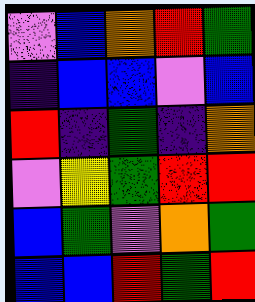[["violet", "blue", "orange", "red", "green"], ["indigo", "blue", "blue", "violet", "blue"], ["red", "indigo", "green", "indigo", "orange"], ["violet", "yellow", "green", "red", "red"], ["blue", "green", "violet", "orange", "green"], ["blue", "blue", "red", "green", "red"]]